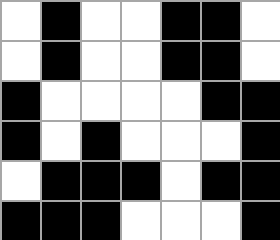[["white", "black", "white", "white", "black", "black", "white"], ["white", "black", "white", "white", "black", "black", "white"], ["black", "white", "white", "white", "white", "black", "black"], ["black", "white", "black", "white", "white", "white", "black"], ["white", "black", "black", "black", "white", "black", "black"], ["black", "black", "black", "white", "white", "white", "black"]]